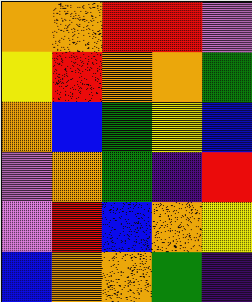[["orange", "orange", "red", "red", "violet"], ["yellow", "red", "orange", "orange", "green"], ["orange", "blue", "green", "yellow", "blue"], ["violet", "orange", "green", "indigo", "red"], ["violet", "red", "blue", "orange", "yellow"], ["blue", "orange", "orange", "green", "indigo"]]